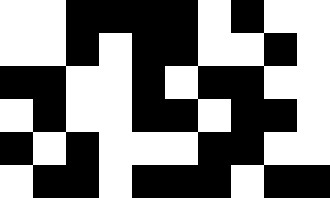[["white", "white", "black", "black", "black", "black", "white", "black", "white", "white"], ["white", "white", "black", "white", "black", "black", "white", "white", "black", "white"], ["black", "black", "white", "white", "black", "white", "black", "black", "white", "white"], ["white", "black", "white", "white", "black", "black", "white", "black", "black", "white"], ["black", "white", "black", "white", "white", "white", "black", "black", "white", "white"], ["white", "black", "black", "white", "black", "black", "black", "white", "black", "black"]]